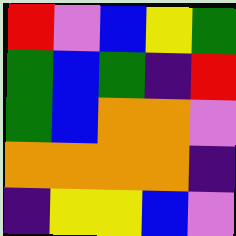[["red", "violet", "blue", "yellow", "green"], ["green", "blue", "green", "indigo", "red"], ["green", "blue", "orange", "orange", "violet"], ["orange", "orange", "orange", "orange", "indigo"], ["indigo", "yellow", "yellow", "blue", "violet"]]